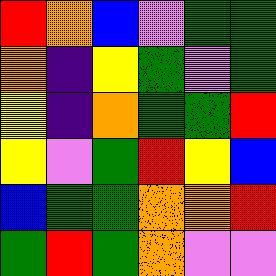[["red", "orange", "blue", "violet", "green", "green"], ["orange", "indigo", "yellow", "green", "violet", "green"], ["yellow", "indigo", "orange", "green", "green", "red"], ["yellow", "violet", "green", "red", "yellow", "blue"], ["blue", "green", "green", "orange", "orange", "red"], ["green", "red", "green", "orange", "violet", "violet"]]